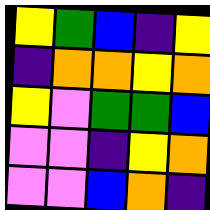[["yellow", "green", "blue", "indigo", "yellow"], ["indigo", "orange", "orange", "yellow", "orange"], ["yellow", "violet", "green", "green", "blue"], ["violet", "violet", "indigo", "yellow", "orange"], ["violet", "violet", "blue", "orange", "indigo"]]